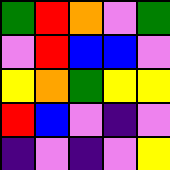[["green", "red", "orange", "violet", "green"], ["violet", "red", "blue", "blue", "violet"], ["yellow", "orange", "green", "yellow", "yellow"], ["red", "blue", "violet", "indigo", "violet"], ["indigo", "violet", "indigo", "violet", "yellow"]]